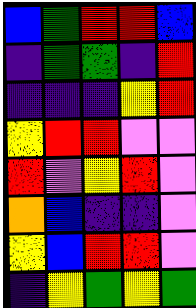[["blue", "green", "red", "red", "blue"], ["indigo", "green", "green", "indigo", "red"], ["indigo", "indigo", "indigo", "yellow", "red"], ["yellow", "red", "red", "violet", "violet"], ["red", "violet", "yellow", "red", "violet"], ["orange", "blue", "indigo", "indigo", "violet"], ["yellow", "blue", "red", "red", "violet"], ["indigo", "yellow", "green", "yellow", "green"]]